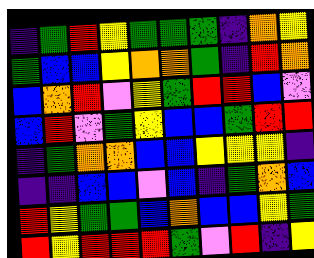[["indigo", "green", "red", "yellow", "green", "green", "green", "indigo", "orange", "yellow"], ["green", "blue", "blue", "yellow", "orange", "orange", "green", "indigo", "red", "orange"], ["blue", "orange", "red", "violet", "yellow", "green", "red", "red", "blue", "violet"], ["blue", "red", "violet", "green", "yellow", "blue", "blue", "green", "red", "red"], ["indigo", "green", "orange", "orange", "blue", "blue", "yellow", "yellow", "yellow", "indigo"], ["indigo", "indigo", "blue", "blue", "violet", "blue", "indigo", "green", "orange", "blue"], ["red", "yellow", "green", "green", "blue", "orange", "blue", "blue", "yellow", "green"], ["red", "yellow", "red", "red", "red", "green", "violet", "red", "indigo", "yellow"]]